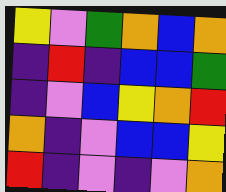[["yellow", "violet", "green", "orange", "blue", "orange"], ["indigo", "red", "indigo", "blue", "blue", "green"], ["indigo", "violet", "blue", "yellow", "orange", "red"], ["orange", "indigo", "violet", "blue", "blue", "yellow"], ["red", "indigo", "violet", "indigo", "violet", "orange"]]